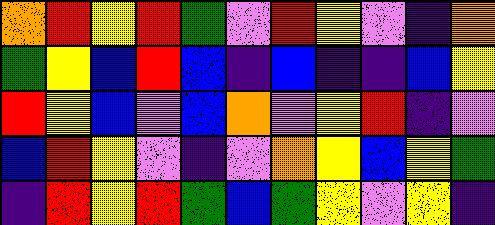[["orange", "red", "yellow", "red", "green", "violet", "red", "yellow", "violet", "indigo", "orange"], ["green", "yellow", "blue", "red", "blue", "indigo", "blue", "indigo", "indigo", "blue", "yellow"], ["red", "yellow", "blue", "violet", "blue", "orange", "violet", "yellow", "red", "indigo", "violet"], ["blue", "red", "yellow", "violet", "indigo", "violet", "orange", "yellow", "blue", "yellow", "green"], ["indigo", "red", "yellow", "red", "green", "blue", "green", "yellow", "violet", "yellow", "indigo"]]